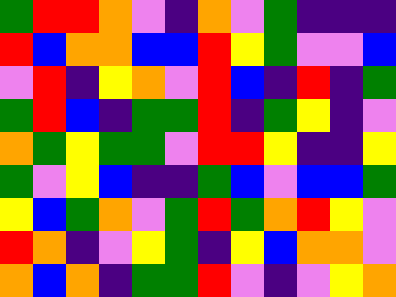[["green", "red", "red", "orange", "violet", "indigo", "orange", "violet", "green", "indigo", "indigo", "indigo"], ["red", "blue", "orange", "orange", "blue", "blue", "red", "yellow", "green", "violet", "violet", "blue"], ["violet", "red", "indigo", "yellow", "orange", "violet", "red", "blue", "indigo", "red", "indigo", "green"], ["green", "red", "blue", "indigo", "green", "green", "red", "indigo", "green", "yellow", "indigo", "violet"], ["orange", "green", "yellow", "green", "green", "violet", "red", "red", "yellow", "indigo", "indigo", "yellow"], ["green", "violet", "yellow", "blue", "indigo", "indigo", "green", "blue", "violet", "blue", "blue", "green"], ["yellow", "blue", "green", "orange", "violet", "green", "red", "green", "orange", "red", "yellow", "violet"], ["red", "orange", "indigo", "violet", "yellow", "green", "indigo", "yellow", "blue", "orange", "orange", "violet"], ["orange", "blue", "orange", "indigo", "green", "green", "red", "violet", "indigo", "violet", "yellow", "orange"]]